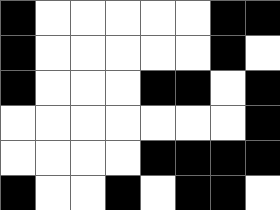[["black", "white", "white", "white", "white", "white", "black", "black"], ["black", "white", "white", "white", "white", "white", "black", "white"], ["black", "white", "white", "white", "black", "black", "white", "black"], ["white", "white", "white", "white", "white", "white", "white", "black"], ["white", "white", "white", "white", "black", "black", "black", "black"], ["black", "white", "white", "black", "white", "black", "black", "white"]]